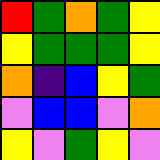[["red", "green", "orange", "green", "yellow"], ["yellow", "green", "green", "green", "yellow"], ["orange", "indigo", "blue", "yellow", "green"], ["violet", "blue", "blue", "violet", "orange"], ["yellow", "violet", "green", "yellow", "violet"]]